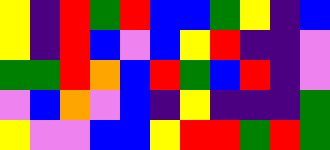[["yellow", "indigo", "red", "green", "red", "blue", "blue", "green", "yellow", "indigo", "blue"], ["yellow", "indigo", "red", "blue", "violet", "blue", "yellow", "red", "indigo", "indigo", "violet"], ["green", "green", "red", "orange", "blue", "red", "green", "blue", "red", "indigo", "violet"], ["violet", "blue", "orange", "violet", "blue", "indigo", "yellow", "indigo", "indigo", "indigo", "green"], ["yellow", "violet", "violet", "blue", "blue", "yellow", "red", "red", "green", "red", "green"]]